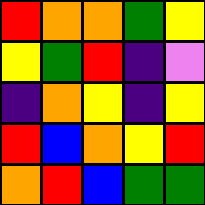[["red", "orange", "orange", "green", "yellow"], ["yellow", "green", "red", "indigo", "violet"], ["indigo", "orange", "yellow", "indigo", "yellow"], ["red", "blue", "orange", "yellow", "red"], ["orange", "red", "blue", "green", "green"]]